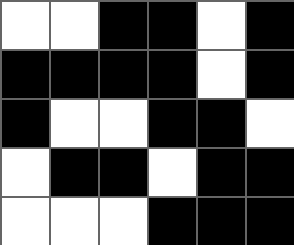[["white", "white", "black", "black", "white", "black"], ["black", "black", "black", "black", "white", "black"], ["black", "white", "white", "black", "black", "white"], ["white", "black", "black", "white", "black", "black"], ["white", "white", "white", "black", "black", "black"]]